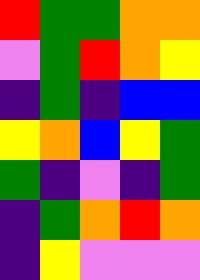[["red", "green", "green", "orange", "orange"], ["violet", "green", "red", "orange", "yellow"], ["indigo", "green", "indigo", "blue", "blue"], ["yellow", "orange", "blue", "yellow", "green"], ["green", "indigo", "violet", "indigo", "green"], ["indigo", "green", "orange", "red", "orange"], ["indigo", "yellow", "violet", "violet", "violet"]]